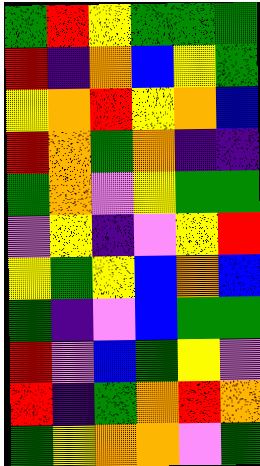[["green", "red", "yellow", "green", "green", "green"], ["red", "indigo", "orange", "blue", "yellow", "green"], ["yellow", "orange", "red", "yellow", "orange", "blue"], ["red", "orange", "green", "orange", "indigo", "indigo"], ["green", "orange", "violet", "yellow", "green", "green"], ["violet", "yellow", "indigo", "violet", "yellow", "red"], ["yellow", "green", "yellow", "blue", "orange", "blue"], ["green", "indigo", "violet", "blue", "green", "green"], ["red", "violet", "blue", "green", "yellow", "violet"], ["red", "indigo", "green", "orange", "red", "orange"], ["green", "yellow", "orange", "orange", "violet", "green"]]